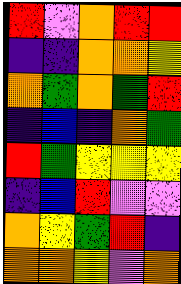[["red", "violet", "orange", "red", "red"], ["indigo", "indigo", "orange", "orange", "yellow"], ["orange", "green", "orange", "green", "red"], ["indigo", "blue", "indigo", "orange", "green"], ["red", "green", "yellow", "yellow", "yellow"], ["indigo", "blue", "red", "violet", "violet"], ["orange", "yellow", "green", "red", "indigo"], ["orange", "orange", "yellow", "violet", "orange"]]